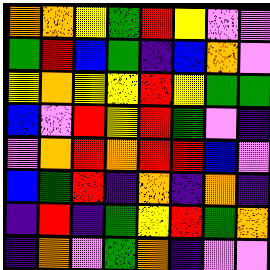[["orange", "orange", "yellow", "green", "red", "yellow", "violet", "violet"], ["green", "red", "blue", "green", "indigo", "blue", "orange", "violet"], ["yellow", "orange", "yellow", "yellow", "red", "yellow", "green", "green"], ["blue", "violet", "red", "yellow", "red", "green", "violet", "indigo"], ["violet", "orange", "red", "orange", "red", "red", "blue", "violet"], ["blue", "green", "red", "indigo", "orange", "indigo", "orange", "indigo"], ["indigo", "red", "indigo", "green", "yellow", "red", "green", "orange"], ["indigo", "orange", "violet", "green", "orange", "indigo", "violet", "violet"]]